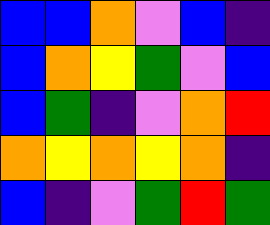[["blue", "blue", "orange", "violet", "blue", "indigo"], ["blue", "orange", "yellow", "green", "violet", "blue"], ["blue", "green", "indigo", "violet", "orange", "red"], ["orange", "yellow", "orange", "yellow", "orange", "indigo"], ["blue", "indigo", "violet", "green", "red", "green"]]